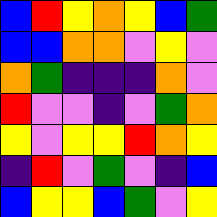[["blue", "red", "yellow", "orange", "yellow", "blue", "green"], ["blue", "blue", "orange", "orange", "violet", "yellow", "violet"], ["orange", "green", "indigo", "indigo", "indigo", "orange", "violet"], ["red", "violet", "violet", "indigo", "violet", "green", "orange"], ["yellow", "violet", "yellow", "yellow", "red", "orange", "yellow"], ["indigo", "red", "violet", "green", "violet", "indigo", "blue"], ["blue", "yellow", "yellow", "blue", "green", "violet", "yellow"]]